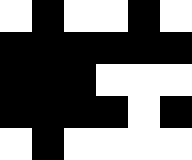[["white", "black", "white", "white", "black", "white"], ["black", "black", "black", "black", "black", "black"], ["black", "black", "black", "white", "white", "white"], ["black", "black", "black", "black", "white", "black"], ["white", "black", "white", "white", "white", "white"]]